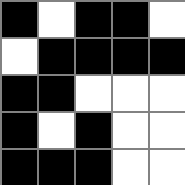[["black", "white", "black", "black", "white"], ["white", "black", "black", "black", "black"], ["black", "black", "white", "white", "white"], ["black", "white", "black", "white", "white"], ["black", "black", "black", "white", "white"]]